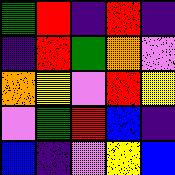[["green", "red", "indigo", "red", "indigo"], ["indigo", "red", "green", "orange", "violet"], ["orange", "yellow", "violet", "red", "yellow"], ["violet", "green", "red", "blue", "indigo"], ["blue", "indigo", "violet", "yellow", "blue"]]